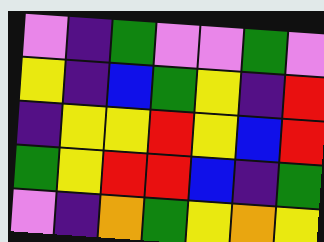[["violet", "indigo", "green", "violet", "violet", "green", "violet"], ["yellow", "indigo", "blue", "green", "yellow", "indigo", "red"], ["indigo", "yellow", "yellow", "red", "yellow", "blue", "red"], ["green", "yellow", "red", "red", "blue", "indigo", "green"], ["violet", "indigo", "orange", "green", "yellow", "orange", "yellow"]]